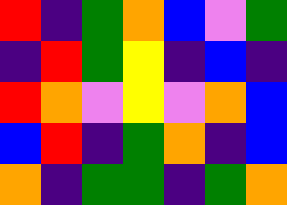[["red", "indigo", "green", "orange", "blue", "violet", "green"], ["indigo", "red", "green", "yellow", "indigo", "blue", "indigo"], ["red", "orange", "violet", "yellow", "violet", "orange", "blue"], ["blue", "red", "indigo", "green", "orange", "indigo", "blue"], ["orange", "indigo", "green", "green", "indigo", "green", "orange"]]